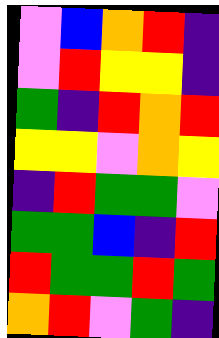[["violet", "blue", "orange", "red", "indigo"], ["violet", "red", "yellow", "yellow", "indigo"], ["green", "indigo", "red", "orange", "red"], ["yellow", "yellow", "violet", "orange", "yellow"], ["indigo", "red", "green", "green", "violet"], ["green", "green", "blue", "indigo", "red"], ["red", "green", "green", "red", "green"], ["orange", "red", "violet", "green", "indigo"]]